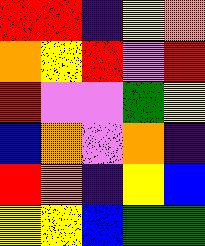[["red", "red", "indigo", "yellow", "orange"], ["orange", "yellow", "red", "violet", "red"], ["red", "violet", "violet", "green", "yellow"], ["blue", "orange", "violet", "orange", "indigo"], ["red", "orange", "indigo", "yellow", "blue"], ["yellow", "yellow", "blue", "green", "green"]]